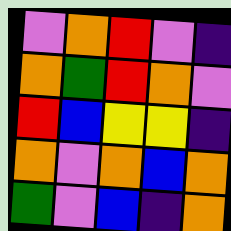[["violet", "orange", "red", "violet", "indigo"], ["orange", "green", "red", "orange", "violet"], ["red", "blue", "yellow", "yellow", "indigo"], ["orange", "violet", "orange", "blue", "orange"], ["green", "violet", "blue", "indigo", "orange"]]